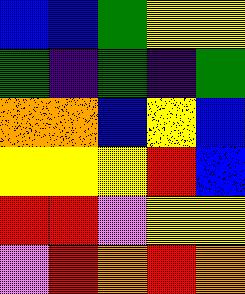[["blue", "blue", "green", "yellow", "yellow"], ["green", "indigo", "green", "indigo", "green"], ["orange", "orange", "blue", "yellow", "blue"], ["yellow", "yellow", "yellow", "red", "blue"], ["red", "red", "violet", "yellow", "yellow"], ["violet", "red", "orange", "red", "orange"]]